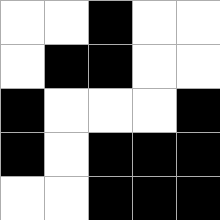[["white", "white", "black", "white", "white"], ["white", "black", "black", "white", "white"], ["black", "white", "white", "white", "black"], ["black", "white", "black", "black", "black"], ["white", "white", "black", "black", "black"]]